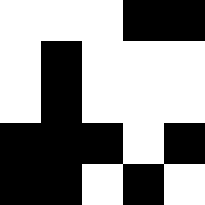[["white", "white", "white", "black", "black"], ["white", "black", "white", "white", "white"], ["white", "black", "white", "white", "white"], ["black", "black", "black", "white", "black"], ["black", "black", "white", "black", "white"]]